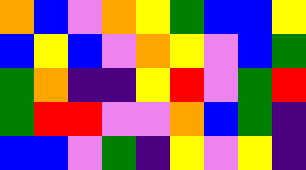[["orange", "blue", "violet", "orange", "yellow", "green", "blue", "blue", "yellow"], ["blue", "yellow", "blue", "violet", "orange", "yellow", "violet", "blue", "green"], ["green", "orange", "indigo", "indigo", "yellow", "red", "violet", "green", "red"], ["green", "red", "red", "violet", "violet", "orange", "blue", "green", "indigo"], ["blue", "blue", "violet", "green", "indigo", "yellow", "violet", "yellow", "indigo"]]